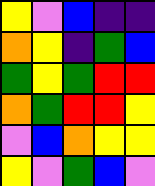[["yellow", "violet", "blue", "indigo", "indigo"], ["orange", "yellow", "indigo", "green", "blue"], ["green", "yellow", "green", "red", "red"], ["orange", "green", "red", "red", "yellow"], ["violet", "blue", "orange", "yellow", "yellow"], ["yellow", "violet", "green", "blue", "violet"]]